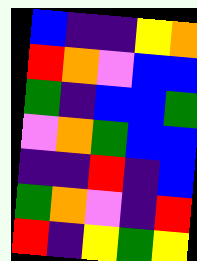[["blue", "indigo", "indigo", "yellow", "orange"], ["red", "orange", "violet", "blue", "blue"], ["green", "indigo", "blue", "blue", "green"], ["violet", "orange", "green", "blue", "blue"], ["indigo", "indigo", "red", "indigo", "blue"], ["green", "orange", "violet", "indigo", "red"], ["red", "indigo", "yellow", "green", "yellow"]]